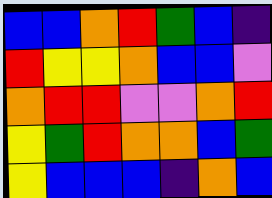[["blue", "blue", "orange", "red", "green", "blue", "indigo"], ["red", "yellow", "yellow", "orange", "blue", "blue", "violet"], ["orange", "red", "red", "violet", "violet", "orange", "red"], ["yellow", "green", "red", "orange", "orange", "blue", "green"], ["yellow", "blue", "blue", "blue", "indigo", "orange", "blue"]]